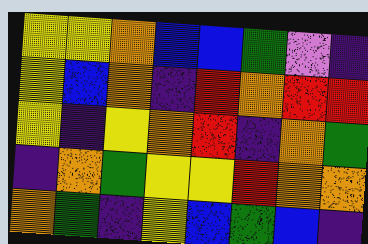[["yellow", "yellow", "orange", "blue", "blue", "green", "violet", "indigo"], ["yellow", "blue", "orange", "indigo", "red", "orange", "red", "red"], ["yellow", "indigo", "yellow", "orange", "red", "indigo", "orange", "green"], ["indigo", "orange", "green", "yellow", "yellow", "red", "orange", "orange"], ["orange", "green", "indigo", "yellow", "blue", "green", "blue", "indigo"]]